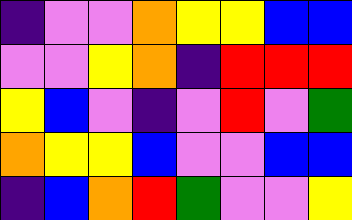[["indigo", "violet", "violet", "orange", "yellow", "yellow", "blue", "blue"], ["violet", "violet", "yellow", "orange", "indigo", "red", "red", "red"], ["yellow", "blue", "violet", "indigo", "violet", "red", "violet", "green"], ["orange", "yellow", "yellow", "blue", "violet", "violet", "blue", "blue"], ["indigo", "blue", "orange", "red", "green", "violet", "violet", "yellow"]]